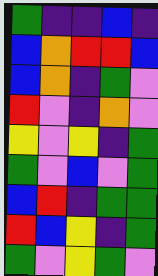[["green", "indigo", "indigo", "blue", "indigo"], ["blue", "orange", "red", "red", "blue"], ["blue", "orange", "indigo", "green", "violet"], ["red", "violet", "indigo", "orange", "violet"], ["yellow", "violet", "yellow", "indigo", "green"], ["green", "violet", "blue", "violet", "green"], ["blue", "red", "indigo", "green", "green"], ["red", "blue", "yellow", "indigo", "green"], ["green", "violet", "yellow", "green", "violet"]]